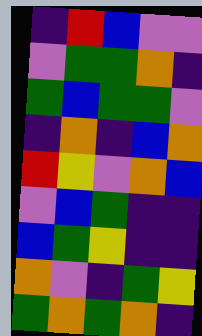[["indigo", "red", "blue", "violet", "violet"], ["violet", "green", "green", "orange", "indigo"], ["green", "blue", "green", "green", "violet"], ["indigo", "orange", "indigo", "blue", "orange"], ["red", "yellow", "violet", "orange", "blue"], ["violet", "blue", "green", "indigo", "indigo"], ["blue", "green", "yellow", "indigo", "indigo"], ["orange", "violet", "indigo", "green", "yellow"], ["green", "orange", "green", "orange", "indigo"]]